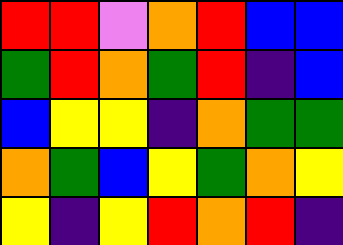[["red", "red", "violet", "orange", "red", "blue", "blue"], ["green", "red", "orange", "green", "red", "indigo", "blue"], ["blue", "yellow", "yellow", "indigo", "orange", "green", "green"], ["orange", "green", "blue", "yellow", "green", "orange", "yellow"], ["yellow", "indigo", "yellow", "red", "orange", "red", "indigo"]]